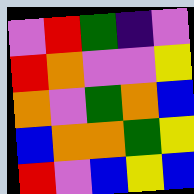[["violet", "red", "green", "indigo", "violet"], ["red", "orange", "violet", "violet", "yellow"], ["orange", "violet", "green", "orange", "blue"], ["blue", "orange", "orange", "green", "yellow"], ["red", "violet", "blue", "yellow", "blue"]]